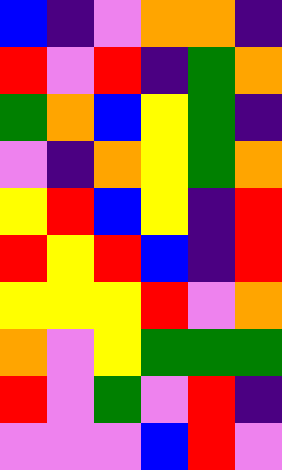[["blue", "indigo", "violet", "orange", "orange", "indigo"], ["red", "violet", "red", "indigo", "green", "orange"], ["green", "orange", "blue", "yellow", "green", "indigo"], ["violet", "indigo", "orange", "yellow", "green", "orange"], ["yellow", "red", "blue", "yellow", "indigo", "red"], ["red", "yellow", "red", "blue", "indigo", "red"], ["yellow", "yellow", "yellow", "red", "violet", "orange"], ["orange", "violet", "yellow", "green", "green", "green"], ["red", "violet", "green", "violet", "red", "indigo"], ["violet", "violet", "violet", "blue", "red", "violet"]]